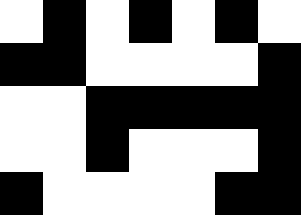[["white", "black", "white", "black", "white", "black", "white"], ["black", "black", "white", "white", "white", "white", "black"], ["white", "white", "black", "black", "black", "black", "black"], ["white", "white", "black", "white", "white", "white", "black"], ["black", "white", "white", "white", "white", "black", "black"]]